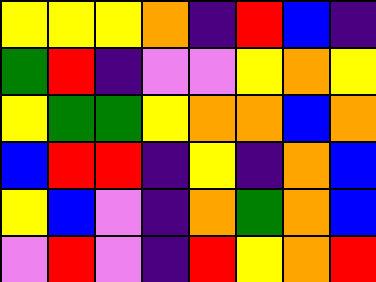[["yellow", "yellow", "yellow", "orange", "indigo", "red", "blue", "indigo"], ["green", "red", "indigo", "violet", "violet", "yellow", "orange", "yellow"], ["yellow", "green", "green", "yellow", "orange", "orange", "blue", "orange"], ["blue", "red", "red", "indigo", "yellow", "indigo", "orange", "blue"], ["yellow", "blue", "violet", "indigo", "orange", "green", "orange", "blue"], ["violet", "red", "violet", "indigo", "red", "yellow", "orange", "red"]]